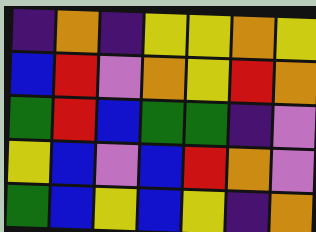[["indigo", "orange", "indigo", "yellow", "yellow", "orange", "yellow"], ["blue", "red", "violet", "orange", "yellow", "red", "orange"], ["green", "red", "blue", "green", "green", "indigo", "violet"], ["yellow", "blue", "violet", "blue", "red", "orange", "violet"], ["green", "blue", "yellow", "blue", "yellow", "indigo", "orange"]]